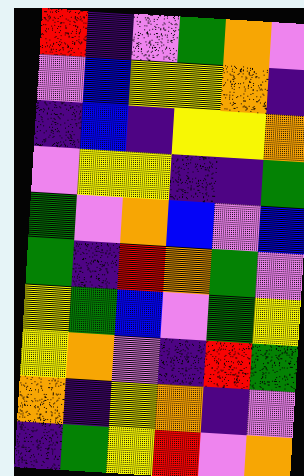[["red", "indigo", "violet", "green", "orange", "violet"], ["violet", "blue", "yellow", "yellow", "orange", "indigo"], ["indigo", "blue", "indigo", "yellow", "yellow", "orange"], ["violet", "yellow", "yellow", "indigo", "indigo", "green"], ["green", "violet", "orange", "blue", "violet", "blue"], ["green", "indigo", "red", "orange", "green", "violet"], ["yellow", "green", "blue", "violet", "green", "yellow"], ["yellow", "orange", "violet", "indigo", "red", "green"], ["orange", "indigo", "yellow", "orange", "indigo", "violet"], ["indigo", "green", "yellow", "red", "violet", "orange"]]